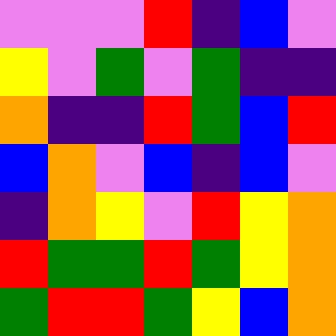[["violet", "violet", "violet", "red", "indigo", "blue", "violet"], ["yellow", "violet", "green", "violet", "green", "indigo", "indigo"], ["orange", "indigo", "indigo", "red", "green", "blue", "red"], ["blue", "orange", "violet", "blue", "indigo", "blue", "violet"], ["indigo", "orange", "yellow", "violet", "red", "yellow", "orange"], ["red", "green", "green", "red", "green", "yellow", "orange"], ["green", "red", "red", "green", "yellow", "blue", "orange"]]